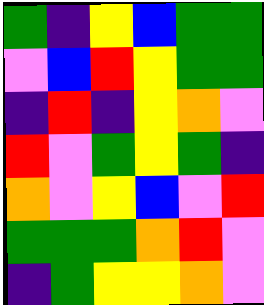[["green", "indigo", "yellow", "blue", "green", "green"], ["violet", "blue", "red", "yellow", "green", "green"], ["indigo", "red", "indigo", "yellow", "orange", "violet"], ["red", "violet", "green", "yellow", "green", "indigo"], ["orange", "violet", "yellow", "blue", "violet", "red"], ["green", "green", "green", "orange", "red", "violet"], ["indigo", "green", "yellow", "yellow", "orange", "violet"]]